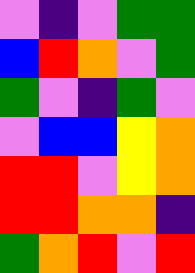[["violet", "indigo", "violet", "green", "green"], ["blue", "red", "orange", "violet", "green"], ["green", "violet", "indigo", "green", "violet"], ["violet", "blue", "blue", "yellow", "orange"], ["red", "red", "violet", "yellow", "orange"], ["red", "red", "orange", "orange", "indigo"], ["green", "orange", "red", "violet", "red"]]